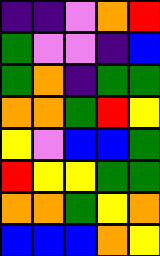[["indigo", "indigo", "violet", "orange", "red"], ["green", "violet", "violet", "indigo", "blue"], ["green", "orange", "indigo", "green", "green"], ["orange", "orange", "green", "red", "yellow"], ["yellow", "violet", "blue", "blue", "green"], ["red", "yellow", "yellow", "green", "green"], ["orange", "orange", "green", "yellow", "orange"], ["blue", "blue", "blue", "orange", "yellow"]]